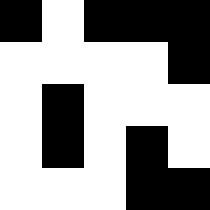[["black", "white", "black", "black", "black"], ["white", "white", "white", "white", "black"], ["white", "black", "white", "white", "white"], ["white", "black", "white", "black", "white"], ["white", "white", "white", "black", "black"]]